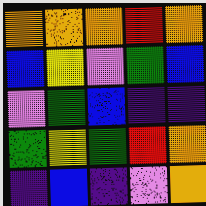[["orange", "orange", "orange", "red", "orange"], ["blue", "yellow", "violet", "green", "blue"], ["violet", "green", "blue", "indigo", "indigo"], ["green", "yellow", "green", "red", "orange"], ["indigo", "blue", "indigo", "violet", "orange"]]